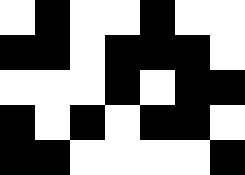[["white", "black", "white", "white", "black", "white", "white"], ["black", "black", "white", "black", "black", "black", "white"], ["white", "white", "white", "black", "white", "black", "black"], ["black", "white", "black", "white", "black", "black", "white"], ["black", "black", "white", "white", "white", "white", "black"]]